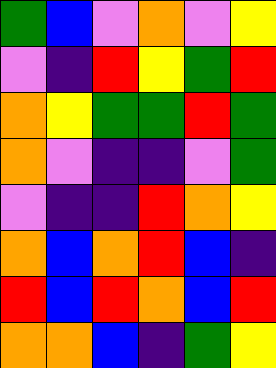[["green", "blue", "violet", "orange", "violet", "yellow"], ["violet", "indigo", "red", "yellow", "green", "red"], ["orange", "yellow", "green", "green", "red", "green"], ["orange", "violet", "indigo", "indigo", "violet", "green"], ["violet", "indigo", "indigo", "red", "orange", "yellow"], ["orange", "blue", "orange", "red", "blue", "indigo"], ["red", "blue", "red", "orange", "blue", "red"], ["orange", "orange", "blue", "indigo", "green", "yellow"]]